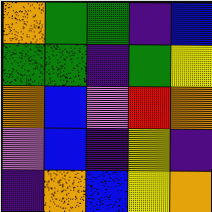[["orange", "green", "green", "indigo", "blue"], ["green", "green", "indigo", "green", "yellow"], ["orange", "blue", "violet", "red", "orange"], ["violet", "blue", "indigo", "yellow", "indigo"], ["indigo", "orange", "blue", "yellow", "orange"]]